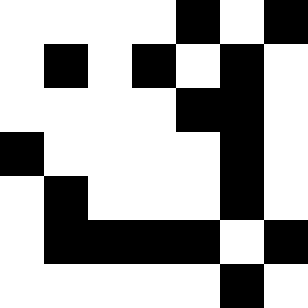[["white", "white", "white", "white", "black", "white", "black"], ["white", "black", "white", "black", "white", "black", "white"], ["white", "white", "white", "white", "black", "black", "white"], ["black", "white", "white", "white", "white", "black", "white"], ["white", "black", "white", "white", "white", "black", "white"], ["white", "black", "black", "black", "black", "white", "black"], ["white", "white", "white", "white", "white", "black", "white"]]